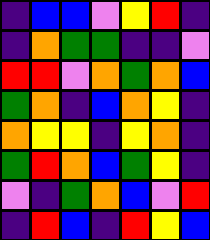[["indigo", "blue", "blue", "violet", "yellow", "red", "indigo"], ["indigo", "orange", "green", "green", "indigo", "indigo", "violet"], ["red", "red", "violet", "orange", "green", "orange", "blue"], ["green", "orange", "indigo", "blue", "orange", "yellow", "indigo"], ["orange", "yellow", "yellow", "indigo", "yellow", "orange", "indigo"], ["green", "red", "orange", "blue", "green", "yellow", "indigo"], ["violet", "indigo", "green", "orange", "blue", "violet", "red"], ["indigo", "red", "blue", "indigo", "red", "yellow", "blue"]]